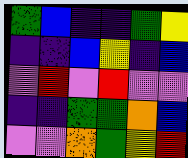[["green", "blue", "indigo", "indigo", "green", "yellow"], ["indigo", "indigo", "blue", "yellow", "indigo", "blue"], ["violet", "red", "violet", "red", "violet", "violet"], ["indigo", "indigo", "green", "green", "orange", "blue"], ["violet", "violet", "orange", "green", "yellow", "red"]]